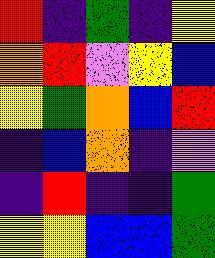[["red", "indigo", "green", "indigo", "yellow"], ["orange", "red", "violet", "yellow", "blue"], ["yellow", "green", "orange", "blue", "red"], ["indigo", "blue", "orange", "indigo", "violet"], ["indigo", "red", "indigo", "indigo", "green"], ["yellow", "yellow", "blue", "blue", "green"]]